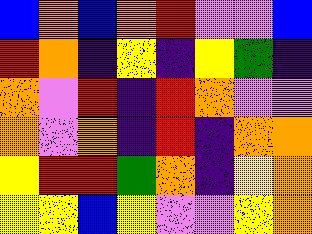[["blue", "orange", "blue", "orange", "red", "violet", "violet", "blue"], ["red", "orange", "indigo", "yellow", "indigo", "yellow", "green", "indigo"], ["orange", "violet", "red", "indigo", "red", "orange", "violet", "violet"], ["orange", "violet", "orange", "indigo", "red", "indigo", "orange", "orange"], ["yellow", "red", "red", "green", "orange", "indigo", "yellow", "orange"], ["yellow", "yellow", "blue", "yellow", "violet", "violet", "yellow", "orange"]]